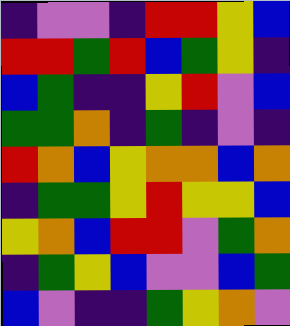[["indigo", "violet", "violet", "indigo", "red", "red", "yellow", "blue"], ["red", "red", "green", "red", "blue", "green", "yellow", "indigo"], ["blue", "green", "indigo", "indigo", "yellow", "red", "violet", "blue"], ["green", "green", "orange", "indigo", "green", "indigo", "violet", "indigo"], ["red", "orange", "blue", "yellow", "orange", "orange", "blue", "orange"], ["indigo", "green", "green", "yellow", "red", "yellow", "yellow", "blue"], ["yellow", "orange", "blue", "red", "red", "violet", "green", "orange"], ["indigo", "green", "yellow", "blue", "violet", "violet", "blue", "green"], ["blue", "violet", "indigo", "indigo", "green", "yellow", "orange", "violet"]]